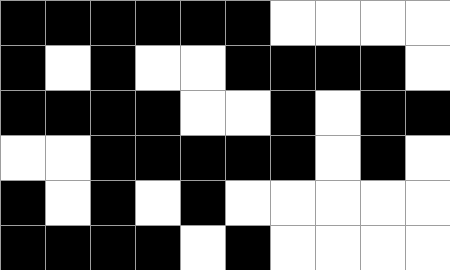[["black", "black", "black", "black", "black", "black", "white", "white", "white", "white"], ["black", "white", "black", "white", "white", "black", "black", "black", "black", "white"], ["black", "black", "black", "black", "white", "white", "black", "white", "black", "black"], ["white", "white", "black", "black", "black", "black", "black", "white", "black", "white"], ["black", "white", "black", "white", "black", "white", "white", "white", "white", "white"], ["black", "black", "black", "black", "white", "black", "white", "white", "white", "white"]]